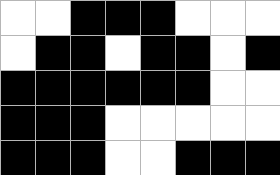[["white", "white", "black", "black", "black", "white", "white", "white"], ["white", "black", "black", "white", "black", "black", "white", "black"], ["black", "black", "black", "black", "black", "black", "white", "white"], ["black", "black", "black", "white", "white", "white", "white", "white"], ["black", "black", "black", "white", "white", "black", "black", "black"]]